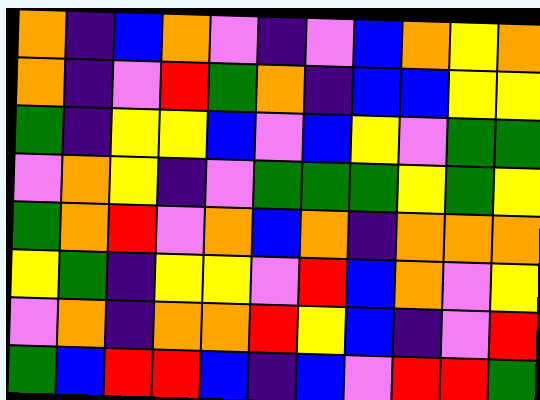[["orange", "indigo", "blue", "orange", "violet", "indigo", "violet", "blue", "orange", "yellow", "orange"], ["orange", "indigo", "violet", "red", "green", "orange", "indigo", "blue", "blue", "yellow", "yellow"], ["green", "indigo", "yellow", "yellow", "blue", "violet", "blue", "yellow", "violet", "green", "green"], ["violet", "orange", "yellow", "indigo", "violet", "green", "green", "green", "yellow", "green", "yellow"], ["green", "orange", "red", "violet", "orange", "blue", "orange", "indigo", "orange", "orange", "orange"], ["yellow", "green", "indigo", "yellow", "yellow", "violet", "red", "blue", "orange", "violet", "yellow"], ["violet", "orange", "indigo", "orange", "orange", "red", "yellow", "blue", "indigo", "violet", "red"], ["green", "blue", "red", "red", "blue", "indigo", "blue", "violet", "red", "red", "green"]]